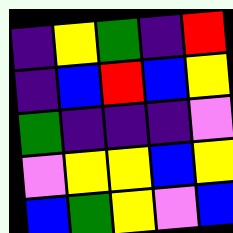[["indigo", "yellow", "green", "indigo", "red"], ["indigo", "blue", "red", "blue", "yellow"], ["green", "indigo", "indigo", "indigo", "violet"], ["violet", "yellow", "yellow", "blue", "yellow"], ["blue", "green", "yellow", "violet", "blue"]]